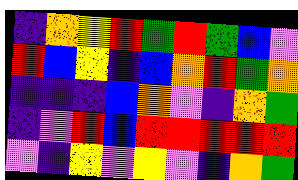[["indigo", "orange", "yellow", "red", "green", "red", "green", "blue", "violet"], ["red", "blue", "yellow", "indigo", "blue", "orange", "red", "green", "orange"], ["indigo", "indigo", "indigo", "blue", "orange", "violet", "indigo", "orange", "green"], ["indigo", "violet", "red", "blue", "red", "red", "red", "red", "red"], ["violet", "indigo", "yellow", "violet", "yellow", "violet", "indigo", "orange", "green"]]